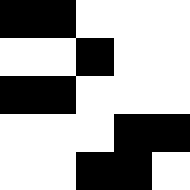[["black", "black", "white", "white", "white"], ["white", "white", "black", "white", "white"], ["black", "black", "white", "white", "white"], ["white", "white", "white", "black", "black"], ["white", "white", "black", "black", "white"]]